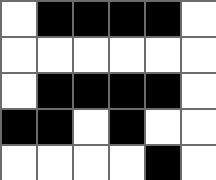[["white", "black", "black", "black", "black", "white"], ["white", "white", "white", "white", "white", "white"], ["white", "black", "black", "black", "black", "white"], ["black", "black", "white", "black", "white", "white"], ["white", "white", "white", "white", "black", "white"]]